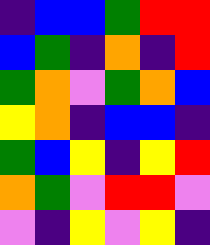[["indigo", "blue", "blue", "green", "red", "red"], ["blue", "green", "indigo", "orange", "indigo", "red"], ["green", "orange", "violet", "green", "orange", "blue"], ["yellow", "orange", "indigo", "blue", "blue", "indigo"], ["green", "blue", "yellow", "indigo", "yellow", "red"], ["orange", "green", "violet", "red", "red", "violet"], ["violet", "indigo", "yellow", "violet", "yellow", "indigo"]]